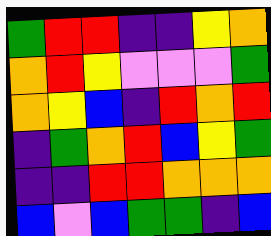[["green", "red", "red", "indigo", "indigo", "yellow", "orange"], ["orange", "red", "yellow", "violet", "violet", "violet", "green"], ["orange", "yellow", "blue", "indigo", "red", "orange", "red"], ["indigo", "green", "orange", "red", "blue", "yellow", "green"], ["indigo", "indigo", "red", "red", "orange", "orange", "orange"], ["blue", "violet", "blue", "green", "green", "indigo", "blue"]]